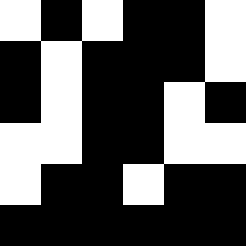[["white", "black", "white", "black", "black", "white"], ["black", "white", "black", "black", "black", "white"], ["black", "white", "black", "black", "white", "black"], ["white", "white", "black", "black", "white", "white"], ["white", "black", "black", "white", "black", "black"], ["black", "black", "black", "black", "black", "black"]]